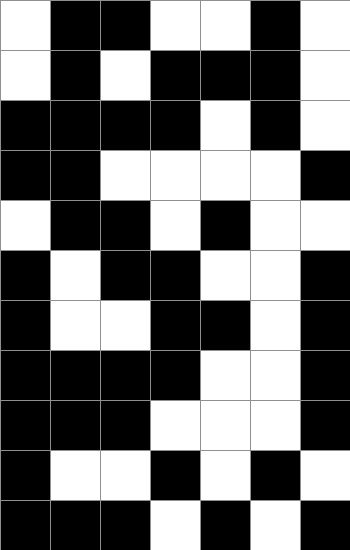[["white", "black", "black", "white", "white", "black", "white"], ["white", "black", "white", "black", "black", "black", "white"], ["black", "black", "black", "black", "white", "black", "white"], ["black", "black", "white", "white", "white", "white", "black"], ["white", "black", "black", "white", "black", "white", "white"], ["black", "white", "black", "black", "white", "white", "black"], ["black", "white", "white", "black", "black", "white", "black"], ["black", "black", "black", "black", "white", "white", "black"], ["black", "black", "black", "white", "white", "white", "black"], ["black", "white", "white", "black", "white", "black", "white"], ["black", "black", "black", "white", "black", "white", "black"]]